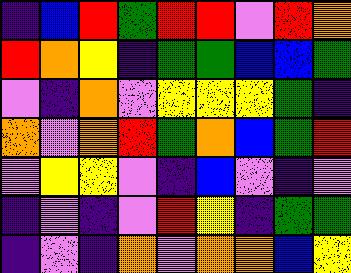[["indigo", "blue", "red", "green", "red", "red", "violet", "red", "orange"], ["red", "orange", "yellow", "indigo", "green", "green", "blue", "blue", "green"], ["violet", "indigo", "orange", "violet", "yellow", "yellow", "yellow", "green", "indigo"], ["orange", "violet", "orange", "red", "green", "orange", "blue", "green", "red"], ["violet", "yellow", "yellow", "violet", "indigo", "blue", "violet", "indigo", "violet"], ["indigo", "violet", "indigo", "violet", "red", "yellow", "indigo", "green", "green"], ["indigo", "violet", "indigo", "orange", "violet", "orange", "orange", "blue", "yellow"]]